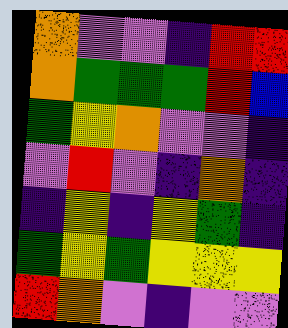[["orange", "violet", "violet", "indigo", "red", "red"], ["orange", "green", "green", "green", "red", "blue"], ["green", "yellow", "orange", "violet", "violet", "indigo"], ["violet", "red", "violet", "indigo", "orange", "indigo"], ["indigo", "yellow", "indigo", "yellow", "green", "indigo"], ["green", "yellow", "green", "yellow", "yellow", "yellow"], ["red", "orange", "violet", "indigo", "violet", "violet"]]